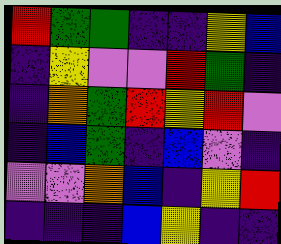[["red", "green", "green", "indigo", "indigo", "yellow", "blue"], ["indigo", "yellow", "violet", "violet", "red", "green", "indigo"], ["indigo", "orange", "green", "red", "yellow", "red", "violet"], ["indigo", "blue", "green", "indigo", "blue", "violet", "indigo"], ["violet", "violet", "orange", "blue", "indigo", "yellow", "red"], ["indigo", "indigo", "indigo", "blue", "yellow", "indigo", "indigo"]]